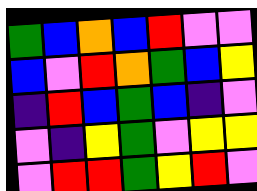[["green", "blue", "orange", "blue", "red", "violet", "violet"], ["blue", "violet", "red", "orange", "green", "blue", "yellow"], ["indigo", "red", "blue", "green", "blue", "indigo", "violet"], ["violet", "indigo", "yellow", "green", "violet", "yellow", "yellow"], ["violet", "red", "red", "green", "yellow", "red", "violet"]]